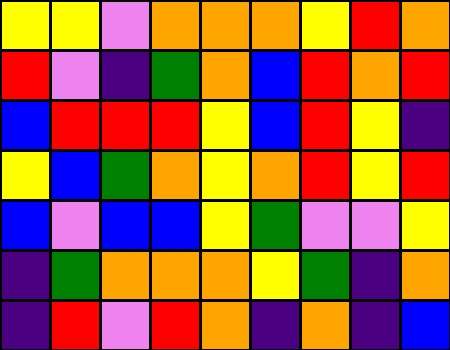[["yellow", "yellow", "violet", "orange", "orange", "orange", "yellow", "red", "orange"], ["red", "violet", "indigo", "green", "orange", "blue", "red", "orange", "red"], ["blue", "red", "red", "red", "yellow", "blue", "red", "yellow", "indigo"], ["yellow", "blue", "green", "orange", "yellow", "orange", "red", "yellow", "red"], ["blue", "violet", "blue", "blue", "yellow", "green", "violet", "violet", "yellow"], ["indigo", "green", "orange", "orange", "orange", "yellow", "green", "indigo", "orange"], ["indigo", "red", "violet", "red", "orange", "indigo", "orange", "indigo", "blue"]]